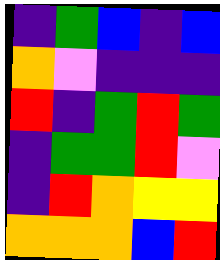[["indigo", "green", "blue", "indigo", "blue"], ["orange", "violet", "indigo", "indigo", "indigo"], ["red", "indigo", "green", "red", "green"], ["indigo", "green", "green", "red", "violet"], ["indigo", "red", "orange", "yellow", "yellow"], ["orange", "orange", "orange", "blue", "red"]]